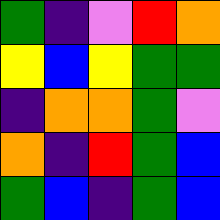[["green", "indigo", "violet", "red", "orange"], ["yellow", "blue", "yellow", "green", "green"], ["indigo", "orange", "orange", "green", "violet"], ["orange", "indigo", "red", "green", "blue"], ["green", "blue", "indigo", "green", "blue"]]